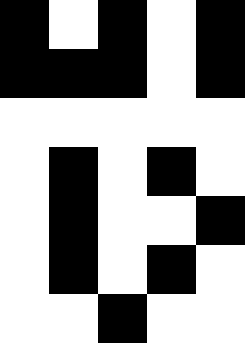[["black", "white", "black", "white", "black"], ["black", "black", "black", "white", "black"], ["white", "white", "white", "white", "white"], ["white", "black", "white", "black", "white"], ["white", "black", "white", "white", "black"], ["white", "black", "white", "black", "white"], ["white", "white", "black", "white", "white"]]